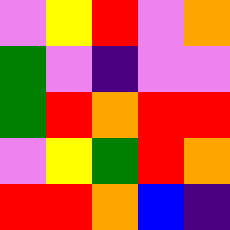[["violet", "yellow", "red", "violet", "orange"], ["green", "violet", "indigo", "violet", "violet"], ["green", "red", "orange", "red", "red"], ["violet", "yellow", "green", "red", "orange"], ["red", "red", "orange", "blue", "indigo"]]